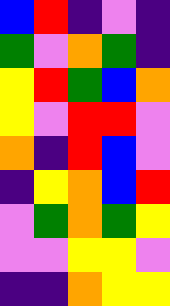[["blue", "red", "indigo", "violet", "indigo"], ["green", "violet", "orange", "green", "indigo"], ["yellow", "red", "green", "blue", "orange"], ["yellow", "violet", "red", "red", "violet"], ["orange", "indigo", "red", "blue", "violet"], ["indigo", "yellow", "orange", "blue", "red"], ["violet", "green", "orange", "green", "yellow"], ["violet", "violet", "yellow", "yellow", "violet"], ["indigo", "indigo", "orange", "yellow", "yellow"]]